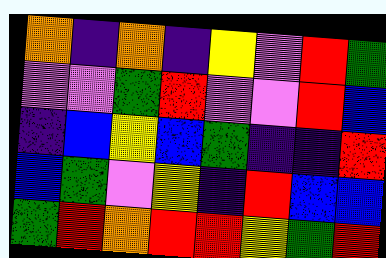[["orange", "indigo", "orange", "indigo", "yellow", "violet", "red", "green"], ["violet", "violet", "green", "red", "violet", "violet", "red", "blue"], ["indigo", "blue", "yellow", "blue", "green", "indigo", "indigo", "red"], ["blue", "green", "violet", "yellow", "indigo", "red", "blue", "blue"], ["green", "red", "orange", "red", "red", "yellow", "green", "red"]]